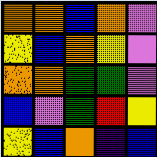[["orange", "orange", "blue", "orange", "violet"], ["yellow", "blue", "orange", "yellow", "violet"], ["orange", "orange", "green", "green", "violet"], ["blue", "violet", "green", "red", "yellow"], ["yellow", "blue", "orange", "indigo", "blue"]]